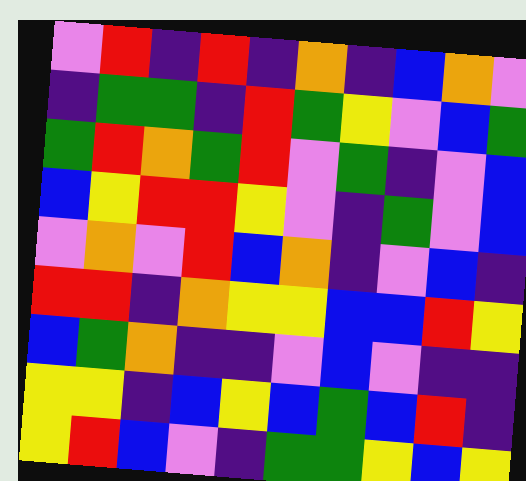[["violet", "red", "indigo", "red", "indigo", "orange", "indigo", "blue", "orange", "violet"], ["indigo", "green", "green", "indigo", "red", "green", "yellow", "violet", "blue", "green"], ["green", "red", "orange", "green", "red", "violet", "green", "indigo", "violet", "blue"], ["blue", "yellow", "red", "red", "yellow", "violet", "indigo", "green", "violet", "blue"], ["violet", "orange", "violet", "red", "blue", "orange", "indigo", "violet", "blue", "indigo"], ["red", "red", "indigo", "orange", "yellow", "yellow", "blue", "blue", "red", "yellow"], ["blue", "green", "orange", "indigo", "indigo", "violet", "blue", "violet", "indigo", "indigo"], ["yellow", "yellow", "indigo", "blue", "yellow", "blue", "green", "blue", "red", "indigo"], ["yellow", "red", "blue", "violet", "indigo", "green", "green", "yellow", "blue", "yellow"]]